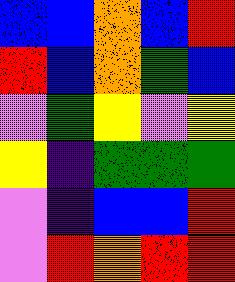[["blue", "blue", "orange", "blue", "red"], ["red", "blue", "orange", "green", "blue"], ["violet", "green", "yellow", "violet", "yellow"], ["yellow", "indigo", "green", "green", "green"], ["violet", "indigo", "blue", "blue", "red"], ["violet", "red", "orange", "red", "red"]]